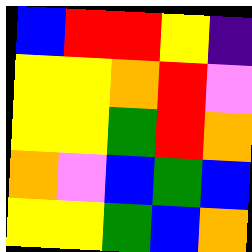[["blue", "red", "red", "yellow", "indigo"], ["yellow", "yellow", "orange", "red", "violet"], ["yellow", "yellow", "green", "red", "orange"], ["orange", "violet", "blue", "green", "blue"], ["yellow", "yellow", "green", "blue", "orange"]]